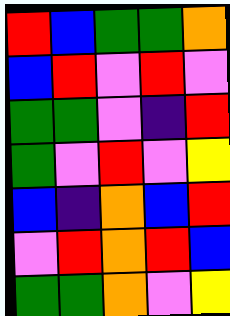[["red", "blue", "green", "green", "orange"], ["blue", "red", "violet", "red", "violet"], ["green", "green", "violet", "indigo", "red"], ["green", "violet", "red", "violet", "yellow"], ["blue", "indigo", "orange", "blue", "red"], ["violet", "red", "orange", "red", "blue"], ["green", "green", "orange", "violet", "yellow"]]